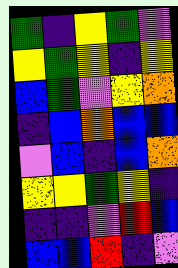[["green", "indigo", "yellow", "green", "violet"], ["yellow", "green", "yellow", "indigo", "yellow"], ["blue", "green", "violet", "yellow", "orange"], ["indigo", "blue", "orange", "blue", "blue"], ["violet", "blue", "indigo", "blue", "orange"], ["yellow", "yellow", "green", "yellow", "indigo"], ["indigo", "indigo", "violet", "red", "blue"], ["blue", "blue", "red", "indigo", "violet"]]